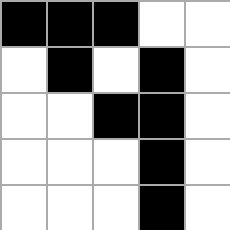[["black", "black", "black", "white", "white"], ["white", "black", "white", "black", "white"], ["white", "white", "black", "black", "white"], ["white", "white", "white", "black", "white"], ["white", "white", "white", "black", "white"]]